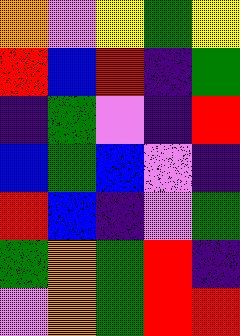[["orange", "violet", "yellow", "green", "yellow"], ["red", "blue", "red", "indigo", "green"], ["indigo", "green", "violet", "indigo", "red"], ["blue", "green", "blue", "violet", "indigo"], ["red", "blue", "indigo", "violet", "green"], ["green", "orange", "green", "red", "indigo"], ["violet", "orange", "green", "red", "red"]]